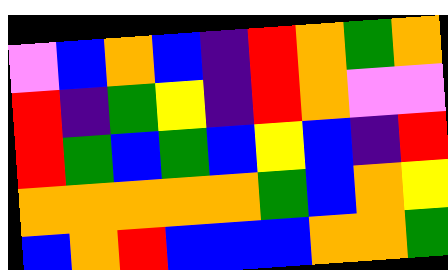[["violet", "blue", "orange", "blue", "indigo", "red", "orange", "green", "orange"], ["red", "indigo", "green", "yellow", "indigo", "red", "orange", "violet", "violet"], ["red", "green", "blue", "green", "blue", "yellow", "blue", "indigo", "red"], ["orange", "orange", "orange", "orange", "orange", "green", "blue", "orange", "yellow"], ["blue", "orange", "red", "blue", "blue", "blue", "orange", "orange", "green"]]